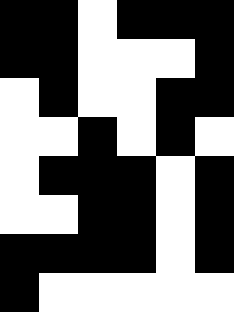[["black", "black", "white", "black", "black", "black"], ["black", "black", "white", "white", "white", "black"], ["white", "black", "white", "white", "black", "black"], ["white", "white", "black", "white", "black", "white"], ["white", "black", "black", "black", "white", "black"], ["white", "white", "black", "black", "white", "black"], ["black", "black", "black", "black", "white", "black"], ["black", "white", "white", "white", "white", "white"]]